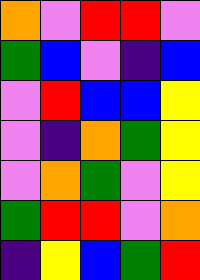[["orange", "violet", "red", "red", "violet"], ["green", "blue", "violet", "indigo", "blue"], ["violet", "red", "blue", "blue", "yellow"], ["violet", "indigo", "orange", "green", "yellow"], ["violet", "orange", "green", "violet", "yellow"], ["green", "red", "red", "violet", "orange"], ["indigo", "yellow", "blue", "green", "red"]]